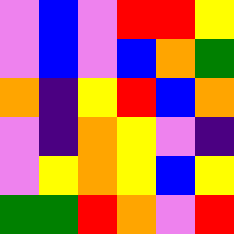[["violet", "blue", "violet", "red", "red", "yellow"], ["violet", "blue", "violet", "blue", "orange", "green"], ["orange", "indigo", "yellow", "red", "blue", "orange"], ["violet", "indigo", "orange", "yellow", "violet", "indigo"], ["violet", "yellow", "orange", "yellow", "blue", "yellow"], ["green", "green", "red", "orange", "violet", "red"]]